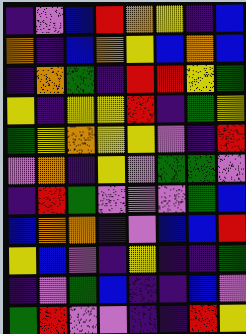[["indigo", "violet", "blue", "red", "orange", "yellow", "indigo", "blue"], ["orange", "indigo", "blue", "orange", "yellow", "blue", "orange", "blue"], ["indigo", "orange", "green", "indigo", "red", "red", "yellow", "green"], ["yellow", "indigo", "yellow", "yellow", "red", "indigo", "green", "yellow"], ["green", "yellow", "orange", "yellow", "yellow", "violet", "indigo", "red"], ["violet", "orange", "indigo", "yellow", "violet", "green", "green", "violet"], ["indigo", "red", "green", "violet", "violet", "violet", "green", "blue"], ["blue", "orange", "orange", "indigo", "violet", "blue", "blue", "red"], ["yellow", "blue", "violet", "indigo", "yellow", "indigo", "indigo", "green"], ["indigo", "violet", "green", "blue", "indigo", "indigo", "blue", "violet"], ["green", "red", "violet", "violet", "indigo", "indigo", "red", "yellow"]]